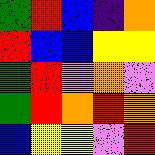[["green", "red", "blue", "indigo", "orange"], ["red", "blue", "blue", "yellow", "yellow"], ["green", "red", "violet", "orange", "violet"], ["green", "red", "orange", "red", "orange"], ["blue", "yellow", "yellow", "violet", "red"]]